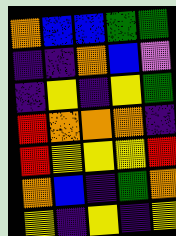[["orange", "blue", "blue", "green", "green"], ["indigo", "indigo", "orange", "blue", "violet"], ["indigo", "yellow", "indigo", "yellow", "green"], ["red", "orange", "orange", "orange", "indigo"], ["red", "yellow", "yellow", "yellow", "red"], ["orange", "blue", "indigo", "green", "orange"], ["yellow", "indigo", "yellow", "indigo", "yellow"]]